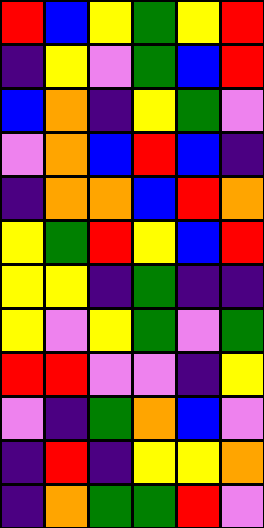[["red", "blue", "yellow", "green", "yellow", "red"], ["indigo", "yellow", "violet", "green", "blue", "red"], ["blue", "orange", "indigo", "yellow", "green", "violet"], ["violet", "orange", "blue", "red", "blue", "indigo"], ["indigo", "orange", "orange", "blue", "red", "orange"], ["yellow", "green", "red", "yellow", "blue", "red"], ["yellow", "yellow", "indigo", "green", "indigo", "indigo"], ["yellow", "violet", "yellow", "green", "violet", "green"], ["red", "red", "violet", "violet", "indigo", "yellow"], ["violet", "indigo", "green", "orange", "blue", "violet"], ["indigo", "red", "indigo", "yellow", "yellow", "orange"], ["indigo", "orange", "green", "green", "red", "violet"]]